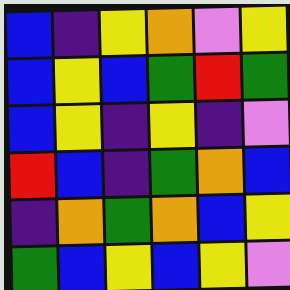[["blue", "indigo", "yellow", "orange", "violet", "yellow"], ["blue", "yellow", "blue", "green", "red", "green"], ["blue", "yellow", "indigo", "yellow", "indigo", "violet"], ["red", "blue", "indigo", "green", "orange", "blue"], ["indigo", "orange", "green", "orange", "blue", "yellow"], ["green", "blue", "yellow", "blue", "yellow", "violet"]]